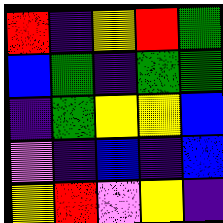[["red", "indigo", "yellow", "red", "green"], ["blue", "green", "indigo", "green", "green"], ["indigo", "green", "yellow", "yellow", "blue"], ["violet", "indigo", "blue", "indigo", "blue"], ["yellow", "red", "violet", "yellow", "indigo"]]